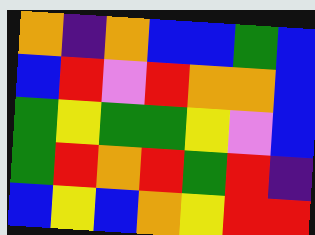[["orange", "indigo", "orange", "blue", "blue", "green", "blue"], ["blue", "red", "violet", "red", "orange", "orange", "blue"], ["green", "yellow", "green", "green", "yellow", "violet", "blue"], ["green", "red", "orange", "red", "green", "red", "indigo"], ["blue", "yellow", "blue", "orange", "yellow", "red", "red"]]